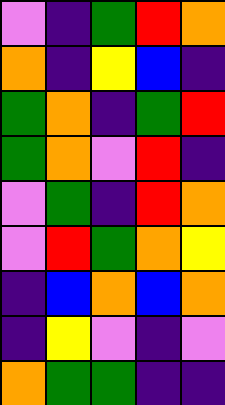[["violet", "indigo", "green", "red", "orange"], ["orange", "indigo", "yellow", "blue", "indigo"], ["green", "orange", "indigo", "green", "red"], ["green", "orange", "violet", "red", "indigo"], ["violet", "green", "indigo", "red", "orange"], ["violet", "red", "green", "orange", "yellow"], ["indigo", "blue", "orange", "blue", "orange"], ["indigo", "yellow", "violet", "indigo", "violet"], ["orange", "green", "green", "indigo", "indigo"]]